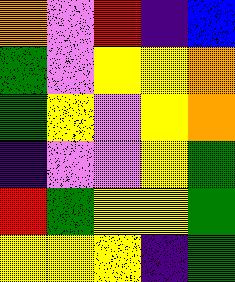[["orange", "violet", "red", "indigo", "blue"], ["green", "violet", "yellow", "yellow", "orange"], ["green", "yellow", "violet", "yellow", "orange"], ["indigo", "violet", "violet", "yellow", "green"], ["red", "green", "yellow", "yellow", "green"], ["yellow", "yellow", "yellow", "indigo", "green"]]